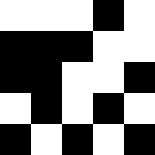[["white", "white", "white", "black", "white"], ["black", "black", "black", "white", "white"], ["black", "black", "white", "white", "black"], ["white", "black", "white", "black", "white"], ["black", "white", "black", "white", "black"]]